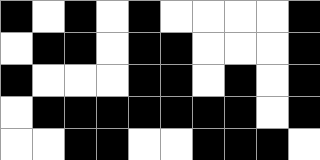[["black", "white", "black", "white", "black", "white", "white", "white", "white", "black"], ["white", "black", "black", "white", "black", "black", "white", "white", "white", "black"], ["black", "white", "white", "white", "black", "black", "white", "black", "white", "black"], ["white", "black", "black", "black", "black", "black", "black", "black", "white", "black"], ["white", "white", "black", "black", "white", "white", "black", "black", "black", "white"]]